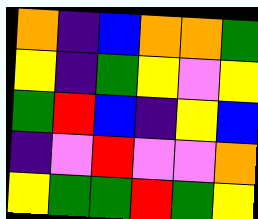[["orange", "indigo", "blue", "orange", "orange", "green"], ["yellow", "indigo", "green", "yellow", "violet", "yellow"], ["green", "red", "blue", "indigo", "yellow", "blue"], ["indigo", "violet", "red", "violet", "violet", "orange"], ["yellow", "green", "green", "red", "green", "yellow"]]